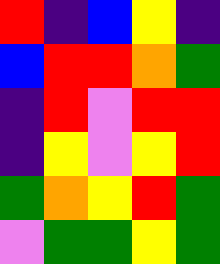[["red", "indigo", "blue", "yellow", "indigo"], ["blue", "red", "red", "orange", "green"], ["indigo", "red", "violet", "red", "red"], ["indigo", "yellow", "violet", "yellow", "red"], ["green", "orange", "yellow", "red", "green"], ["violet", "green", "green", "yellow", "green"]]